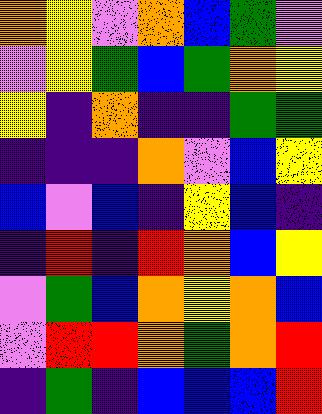[["orange", "yellow", "violet", "orange", "blue", "green", "violet"], ["violet", "yellow", "green", "blue", "green", "orange", "yellow"], ["yellow", "indigo", "orange", "indigo", "indigo", "green", "green"], ["indigo", "indigo", "indigo", "orange", "violet", "blue", "yellow"], ["blue", "violet", "blue", "indigo", "yellow", "blue", "indigo"], ["indigo", "red", "indigo", "red", "orange", "blue", "yellow"], ["violet", "green", "blue", "orange", "yellow", "orange", "blue"], ["violet", "red", "red", "orange", "green", "orange", "red"], ["indigo", "green", "indigo", "blue", "blue", "blue", "red"]]